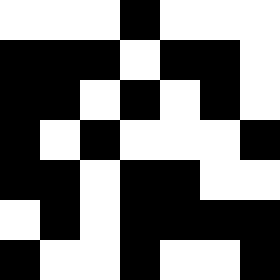[["white", "white", "white", "black", "white", "white", "white"], ["black", "black", "black", "white", "black", "black", "white"], ["black", "black", "white", "black", "white", "black", "white"], ["black", "white", "black", "white", "white", "white", "black"], ["black", "black", "white", "black", "black", "white", "white"], ["white", "black", "white", "black", "black", "black", "black"], ["black", "white", "white", "black", "white", "white", "black"]]